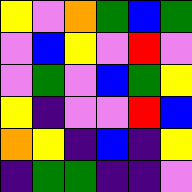[["yellow", "violet", "orange", "green", "blue", "green"], ["violet", "blue", "yellow", "violet", "red", "violet"], ["violet", "green", "violet", "blue", "green", "yellow"], ["yellow", "indigo", "violet", "violet", "red", "blue"], ["orange", "yellow", "indigo", "blue", "indigo", "yellow"], ["indigo", "green", "green", "indigo", "indigo", "violet"]]